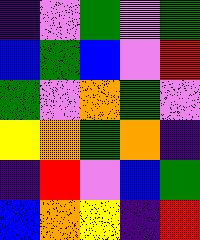[["indigo", "violet", "green", "violet", "green"], ["blue", "green", "blue", "violet", "red"], ["green", "violet", "orange", "green", "violet"], ["yellow", "orange", "green", "orange", "indigo"], ["indigo", "red", "violet", "blue", "green"], ["blue", "orange", "yellow", "indigo", "red"]]